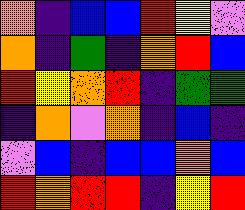[["orange", "indigo", "blue", "blue", "red", "yellow", "violet"], ["orange", "indigo", "green", "indigo", "orange", "red", "blue"], ["red", "yellow", "orange", "red", "indigo", "green", "green"], ["indigo", "orange", "violet", "orange", "indigo", "blue", "indigo"], ["violet", "blue", "indigo", "blue", "blue", "orange", "blue"], ["red", "orange", "red", "red", "indigo", "yellow", "red"]]